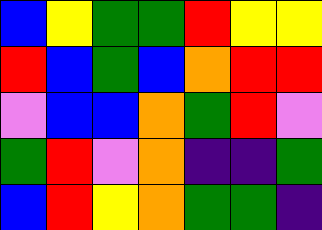[["blue", "yellow", "green", "green", "red", "yellow", "yellow"], ["red", "blue", "green", "blue", "orange", "red", "red"], ["violet", "blue", "blue", "orange", "green", "red", "violet"], ["green", "red", "violet", "orange", "indigo", "indigo", "green"], ["blue", "red", "yellow", "orange", "green", "green", "indigo"]]